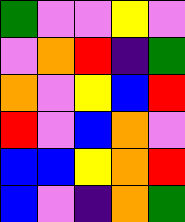[["green", "violet", "violet", "yellow", "violet"], ["violet", "orange", "red", "indigo", "green"], ["orange", "violet", "yellow", "blue", "red"], ["red", "violet", "blue", "orange", "violet"], ["blue", "blue", "yellow", "orange", "red"], ["blue", "violet", "indigo", "orange", "green"]]